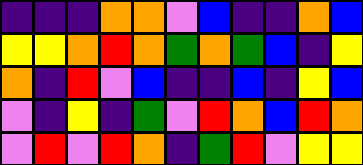[["indigo", "indigo", "indigo", "orange", "orange", "violet", "blue", "indigo", "indigo", "orange", "blue"], ["yellow", "yellow", "orange", "red", "orange", "green", "orange", "green", "blue", "indigo", "yellow"], ["orange", "indigo", "red", "violet", "blue", "indigo", "indigo", "blue", "indigo", "yellow", "blue"], ["violet", "indigo", "yellow", "indigo", "green", "violet", "red", "orange", "blue", "red", "orange"], ["violet", "red", "violet", "red", "orange", "indigo", "green", "red", "violet", "yellow", "yellow"]]